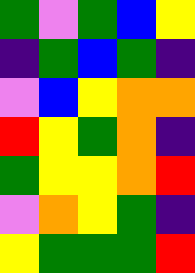[["green", "violet", "green", "blue", "yellow"], ["indigo", "green", "blue", "green", "indigo"], ["violet", "blue", "yellow", "orange", "orange"], ["red", "yellow", "green", "orange", "indigo"], ["green", "yellow", "yellow", "orange", "red"], ["violet", "orange", "yellow", "green", "indigo"], ["yellow", "green", "green", "green", "red"]]